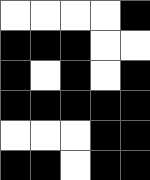[["white", "white", "white", "white", "black"], ["black", "black", "black", "white", "white"], ["black", "white", "black", "white", "black"], ["black", "black", "black", "black", "black"], ["white", "white", "white", "black", "black"], ["black", "black", "white", "black", "black"]]